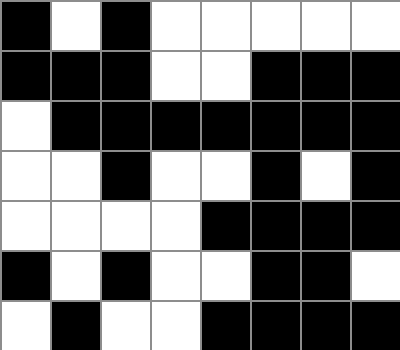[["black", "white", "black", "white", "white", "white", "white", "white"], ["black", "black", "black", "white", "white", "black", "black", "black"], ["white", "black", "black", "black", "black", "black", "black", "black"], ["white", "white", "black", "white", "white", "black", "white", "black"], ["white", "white", "white", "white", "black", "black", "black", "black"], ["black", "white", "black", "white", "white", "black", "black", "white"], ["white", "black", "white", "white", "black", "black", "black", "black"]]